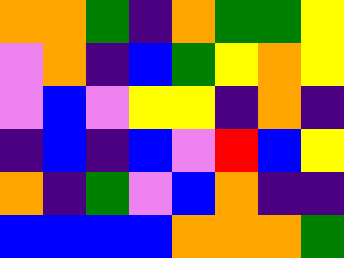[["orange", "orange", "green", "indigo", "orange", "green", "green", "yellow"], ["violet", "orange", "indigo", "blue", "green", "yellow", "orange", "yellow"], ["violet", "blue", "violet", "yellow", "yellow", "indigo", "orange", "indigo"], ["indigo", "blue", "indigo", "blue", "violet", "red", "blue", "yellow"], ["orange", "indigo", "green", "violet", "blue", "orange", "indigo", "indigo"], ["blue", "blue", "blue", "blue", "orange", "orange", "orange", "green"]]